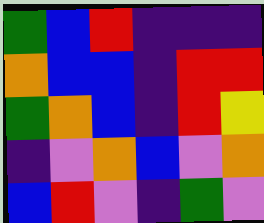[["green", "blue", "red", "indigo", "indigo", "indigo"], ["orange", "blue", "blue", "indigo", "red", "red"], ["green", "orange", "blue", "indigo", "red", "yellow"], ["indigo", "violet", "orange", "blue", "violet", "orange"], ["blue", "red", "violet", "indigo", "green", "violet"]]